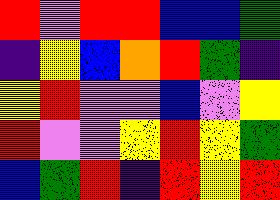[["red", "violet", "red", "red", "blue", "blue", "green"], ["indigo", "yellow", "blue", "orange", "red", "green", "indigo"], ["yellow", "red", "violet", "violet", "blue", "violet", "yellow"], ["red", "violet", "violet", "yellow", "red", "yellow", "green"], ["blue", "green", "red", "indigo", "red", "yellow", "red"]]